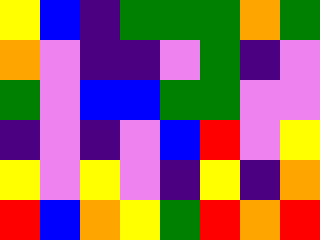[["yellow", "blue", "indigo", "green", "green", "green", "orange", "green"], ["orange", "violet", "indigo", "indigo", "violet", "green", "indigo", "violet"], ["green", "violet", "blue", "blue", "green", "green", "violet", "violet"], ["indigo", "violet", "indigo", "violet", "blue", "red", "violet", "yellow"], ["yellow", "violet", "yellow", "violet", "indigo", "yellow", "indigo", "orange"], ["red", "blue", "orange", "yellow", "green", "red", "orange", "red"]]